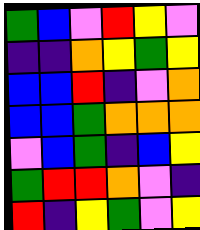[["green", "blue", "violet", "red", "yellow", "violet"], ["indigo", "indigo", "orange", "yellow", "green", "yellow"], ["blue", "blue", "red", "indigo", "violet", "orange"], ["blue", "blue", "green", "orange", "orange", "orange"], ["violet", "blue", "green", "indigo", "blue", "yellow"], ["green", "red", "red", "orange", "violet", "indigo"], ["red", "indigo", "yellow", "green", "violet", "yellow"]]